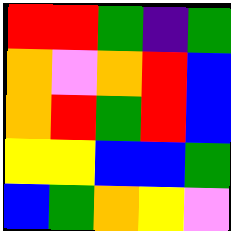[["red", "red", "green", "indigo", "green"], ["orange", "violet", "orange", "red", "blue"], ["orange", "red", "green", "red", "blue"], ["yellow", "yellow", "blue", "blue", "green"], ["blue", "green", "orange", "yellow", "violet"]]